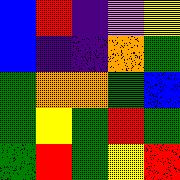[["blue", "red", "indigo", "violet", "yellow"], ["blue", "indigo", "indigo", "orange", "green"], ["green", "orange", "orange", "green", "blue"], ["green", "yellow", "green", "red", "green"], ["green", "red", "green", "yellow", "red"]]